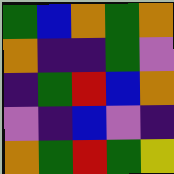[["green", "blue", "orange", "green", "orange"], ["orange", "indigo", "indigo", "green", "violet"], ["indigo", "green", "red", "blue", "orange"], ["violet", "indigo", "blue", "violet", "indigo"], ["orange", "green", "red", "green", "yellow"]]